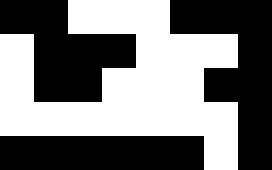[["black", "black", "white", "white", "white", "black", "black", "black"], ["white", "black", "black", "black", "white", "white", "white", "black"], ["white", "black", "black", "white", "white", "white", "black", "black"], ["white", "white", "white", "white", "white", "white", "white", "black"], ["black", "black", "black", "black", "black", "black", "white", "black"]]